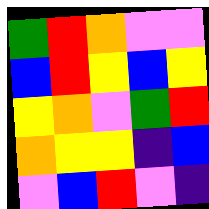[["green", "red", "orange", "violet", "violet"], ["blue", "red", "yellow", "blue", "yellow"], ["yellow", "orange", "violet", "green", "red"], ["orange", "yellow", "yellow", "indigo", "blue"], ["violet", "blue", "red", "violet", "indigo"]]